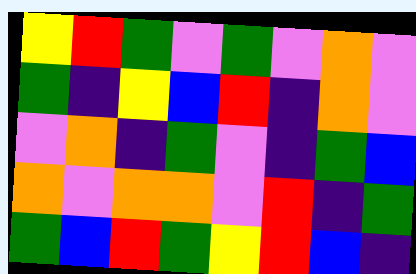[["yellow", "red", "green", "violet", "green", "violet", "orange", "violet"], ["green", "indigo", "yellow", "blue", "red", "indigo", "orange", "violet"], ["violet", "orange", "indigo", "green", "violet", "indigo", "green", "blue"], ["orange", "violet", "orange", "orange", "violet", "red", "indigo", "green"], ["green", "blue", "red", "green", "yellow", "red", "blue", "indigo"]]